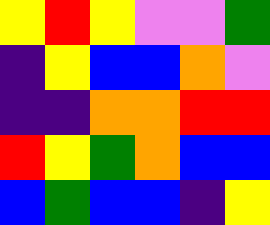[["yellow", "red", "yellow", "violet", "violet", "green"], ["indigo", "yellow", "blue", "blue", "orange", "violet"], ["indigo", "indigo", "orange", "orange", "red", "red"], ["red", "yellow", "green", "orange", "blue", "blue"], ["blue", "green", "blue", "blue", "indigo", "yellow"]]